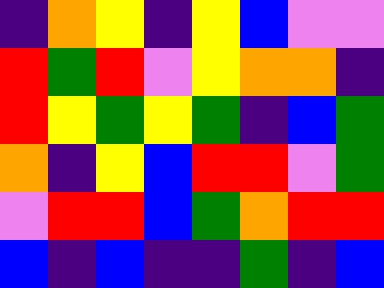[["indigo", "orange", "yellow", "indigo", "yellow", "blue", "violet", "violet"], ["red", "green", "red", "violet", "yellow", "orange", "orange", "indigo"], ["red", "yellow", "green", "yellow", "green", "indigo", "blue", "green"], ["orange", "indigo", "yellow", "blue", "red", "red", "violet", "green"], ["violet", "red", "red", "blue", "green", "orange", "red", "red"], ["blue", "indigo", "blue", "indigo", "indigo", "green", "indigo", "blue"]]